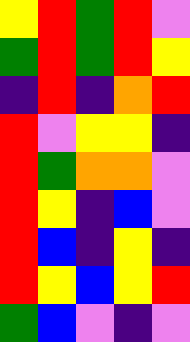[["yellow", "red", "green", "red", "violet"], ["green", "red", "green", "red", "yellow"], ["indigo", "red", "indigo", "orange", "red"], ["red", "violet", "yellow", "yellow", "indigo"], ["red", "green", "orange", "orange", "violet"], ["red", "yellow", "indigo", "blue", "violet"], ["red", "blue", "indigo", "yellow", "indigo"], ["red", "yellow", "blue", "yellow", "red"], ["green", "blue", "violet", "indigo", "violet"]]